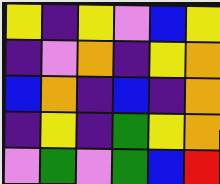[["yellow", "indigo", "yellow", "violet", "blue", "yellow"], ["indigo", "violet", "orange", "indigo", "yellow", "orange"], ["blue", "orange", "indigo", "blue", "indigo", "orange"], ["indigo", "yellow", "indigo", "green", "yellow", "orange"], ["violet", "green", "violet", "green", "blue", "red"]]